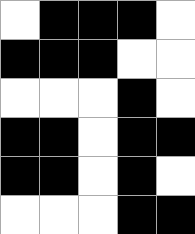[["white", "black", "black", "black", "white"], ["black", "black", "black", "white", "white"], ["white", "white", "white", "black", "white"], ["black", "black", "white", "black", "black"], ["black", "black", "white", "black", "white"], ["white", "white", "white", "black", "black"]]